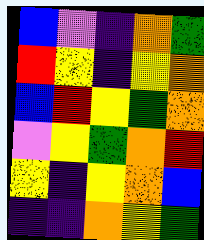[["blue", "violet", "indigo", "orange", "green"], ["red", "yellow", "indigo", "yellow", "orange"], ["blue", "red", "yellow", "green", "orange"], ["violet", "yellow", "green", "orange", "red"], ["yellow", "indigo", "yellow", "orange", "blue"], ["indigo", "indigo", "orange", "yellow", "green"]]